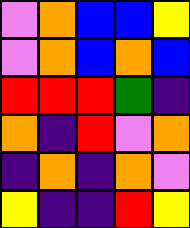[["violet", "orange", "blue", "blue", "yellow"], ["violet", "orange", "blue", "orange", "blue"], ["red", "red", "red", "green", "indigo"], ["orange", "indigo", "red", "violet", "orange"], ["indigo", "orange", "indigo", "orange", "violet"], ["yellow", "indigo", "indigo", "red", "yellow"]]